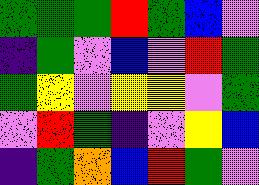[["green", "green", "green", "red", "green", "blue", "violet"], ["indigo", "green", "violet", "blue", "violet", "red", "green"], ["green", "yellow", "violet", "yellow", "yellow", "violet", "green"], ["violet", "red", "green", "indigo", "violet", "yellow", "blue"], ["indigo", "green", "orange", "blue", "red", "green", "violet"]]